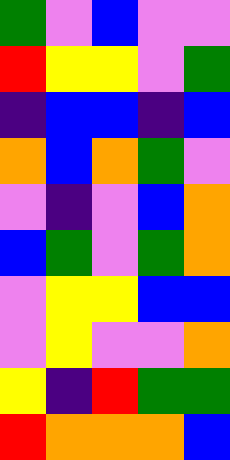[["green", "violet", "blue", "violet", "violet"], ["red", "yellow", "yellow", "violet", "green"], ["indigo", "blue", "blue", "indigo", "blue"], ["orange", "blue", "orange", "green", "violet"], ["violet", "indigo", "violet", "blue", "orange"], ["blue", "green", "violet", "green", "orange"], ["violet", "yellow", "yellow", "blue", "blue"], ["violet", "yellow", "violet", "violet", "orange"], ["yellow", "indigo", "red", "green", "green"], ["red", "orange", "orange", "orange", "blue"]]